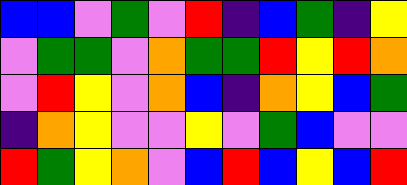[["blue", "blue", "violet", "green", "violet", "red", "indigo", "blue", "green", "indigo", "yellow"], ["violet", "green", "green", "violet", "orange", "green", "green", "red", "yellow", "red", "orange"], ["violet", "red", "yellow", "violet", "orange", "blue", "indigo", "orange", "yellow", "blue", "green"], ["indigo", "orange", "yellow", "violet", "violet", "yellow", "violet", "green", "blue", "violet", "violet"], ["red", "green", "yellow", "orange", "violet", "blue", "red", "blue", "yellow", "blue", "red"]]